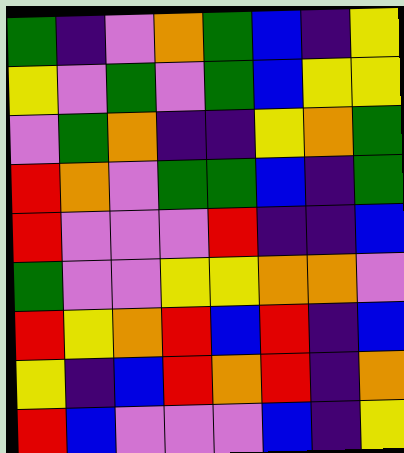[["green", "indigo", "violet", "orange", "green", "blue", "indigo", "yellow"], ["yellow", "violet", "green", "violet", "green", "blue", "yellow", "yellow"], ["violet", "green", "orange", "indigo", "indigo", "yellow", "orange", "green"], ["red", "orange", "violet", "green", "green", "blue", "indigo", "green"], ["red", "violet", "violet", "violet", "red", "indigo", "indigo", "blue"], ["green", "violet", "violet", "yellow", "yellow", "orange", "orange", "violet"], ["red", "yellow", "orange", "red", "blue", "red", "indigo", "blue"], ["yellow", "indigo", "blue", "red", "orange", "red", "indigo", "orange"], ["red", "blue", "violet", "violet", "violet", "blue", "indigo", "yellow"]]